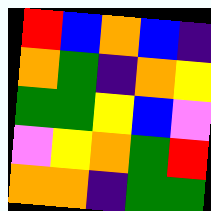[["red", "blue", "orange", "blue", "indigo"], ["orange", "green", "indigo", "orange", "yellow"], ["green", "green", "yellow", "blue", "violet"], ["violet", "yellow", "orange", "green", "red"], ["orange", "orange", "indigo", "green", "green"]]